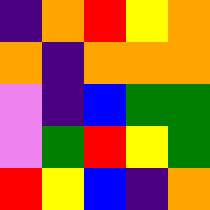[["indigo", "orange", "red", "yellow", "orange"], ["orange", "indigo", "orange", "orange", "orange"], ["violet", "indigo", "blue", "green", "green"], ["violet", "green", "red", "yellow", "green"], ["red", "yellow", "blue", "indigo", "orange"]]